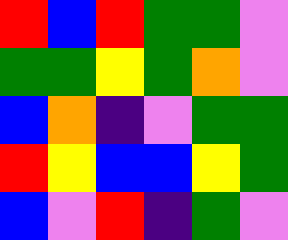[["red", "blue", "red", "green", "green", "violet"], ["green", "green", "yellow", "green", "orange", "violet"], ["blue", "orange", "indigo", "violet", "green", "green"], ["red", "yellow", "blue", "blue", "yellow", "green"], ["blue", "violet", "red", "indigo", "green", "violet"]]